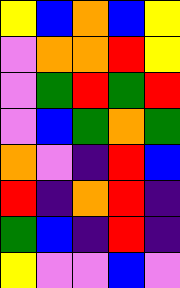[["yellow", "blue", "orange", "blue", "yellow"], ["violet", "orange", "orange", "red", "yellow"], ["violet", "green", "red", "green", "red"], ["violet", "blue", "green", "orange", "green"], ["orange", "violet", "indigo", "red", "blue"], ["red", "indigo", "orange", "red", "indigo"], ["green", "blue", "indigo", "red", "indigo"], ["yellow", "violet", "violet", "blue", "violet"]]